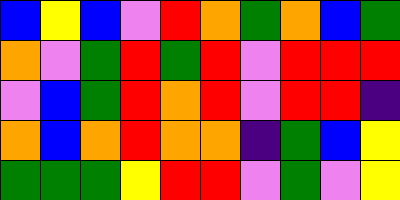[["blue", "yellow", "blue", "violet", "red", "orange", "green", "orange", "blue", "green"], ["orange", "violet", "green", "red", "green", "red", "violet", "red", "red", "red"], ["violet", "blue", "green", "red", "orange", "red", "violet", "red", "red", "indigo"], ["orange", "blue", "orange", "red", "orange", "orange", "indigo", "green", "blue", "yellow"], ["green", "green", "green", "yellow", "red", "red", "violet", "green", "violet", "yellow"]]